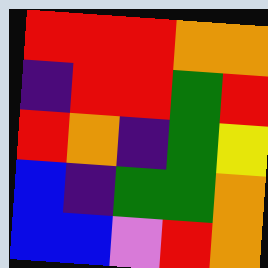[["red", "red", "red", "orange", "orange"], ["indigo", "red", "red", "green", "red"], ["red", "orange", "indigo", "green", "yellow"], ["blue", "indigo", "green", "green", "orange"], ["blue", "blue", "violet", "red", "orange"]]